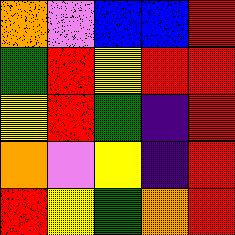[["orange", "violet", "blue", "blue", "red"], ["green", "red", "yellow", "red", "red"], ["yellow", "red", "green", "indigo", "red"], ["orange", "violet", "yellow", "indigo", "red"], ["red", "yellow", "green", "orange", "red"]]